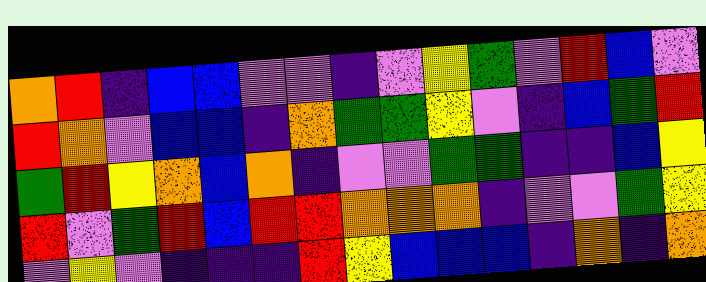[["orange", "red", "indigo", "blue", "blue", "violet", "violet", "indigo", "violet", "yellow", "green", "violet", "red", "blue", "violet"], ["red", "orange", "violet", "blue", "blue", "indigo", "orange", "green", "green", "yellow", "violet", "indigo", "blue", "green", "red"], ["green", "red", "yellow", "orange", "blue", "orange", "indigo", "violet", "violet", "green", "green", "indigo", "indigo", "blue", "yellow"], ["red", "violet", "green", "red", "blue", "red", "red", "orange", "orange", "orange", "indigo", "violet", "violet", "green", "yellow"], ["violet", "yellow", "violet", "indigo", "indigo", "indigo", "red", "yellow", "blue", "blue", "blue", "indigo", "orange", "indigo", "orange"]]